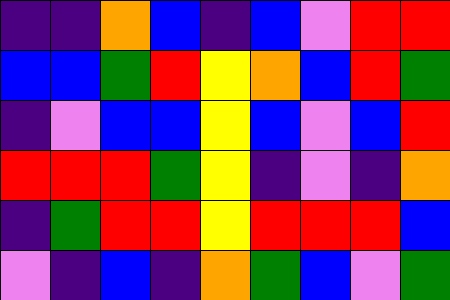[["indigo", "indigo", "orange", "blue", "indigo", "blue", "violet", "red", "red"], ["blue", "blue", "green", "red", "yellow", "orange", "blue", "red", "green"], ["indigo", "violet", "blue", "blue", "yellow", "blue", "violet", "blue", "red"], ["red", "red", "red", "green", "yellow", "indigo", "violet", "indigo", "orange"], ["indigo", "green", "red", "red", "yellow", "red", "red", "red", "blue"], ["violet", "indigo", "blue", "indigo", "orange", "green", "blue", "violet", "green"]]